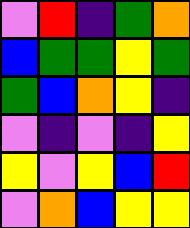[["violet", "red", "indigo", "green", "orange"], ["blue", "green", "green", "yellow", "green"], ["green", "blue", "orange", "yellow", "indigo"], ["violet", "indigo", "violet", "indigo", "yellow"], ["yellow", "violet", "yellow", "blue", "red"], ["violet", "orange", "blue", "yellow", "yellow"]]